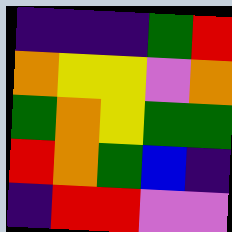[["indigo", "indigo", "indigo", "green", "red"], ["orange", "yellow", "yellow", "violet", "orange"], ["green", "orange", "yellow", "green", "green"], ["red", "orange", "green", "blue", "indigo"], ["indigo", "red", "red", "violet", "violet"]]